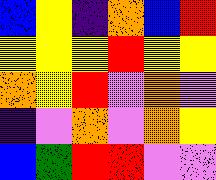[["blue", "yellow", "indigo", "orange", "blue", "red"], ["yellow", "yellow", "yellow", "red", "yellow", "yellow"], ["orange", "yellow", "red", "violet", "orange", "violet"], ["indigo", "violet", "orange", "violet", "orange", "yellow"], ["blue", "green", "red", "red", "violet", "violet"]]